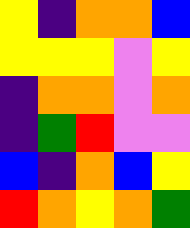[["yellow", "indigo", "orange", "orange", "blue"], ["yellow", "yellow", "yellow", "violet", "yellow"], ["indigo", "orange", "orange", "violet", "orange"], ["indigo", "green", "red", "violet", "violet"], ["blue", "indigo", "orange", "blue", "yellow"], ["red", "orange", "yellow", "orange", "green"]]